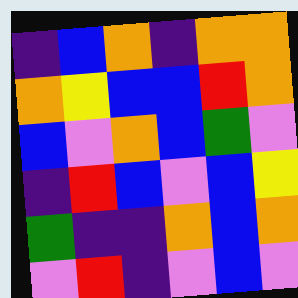[["indigo", "blue", "orange", "indigo", "orange", "orange"], ["orange", "yellow", "blue", "blue", "red", "orange"], ["blue", "violet", "orange", "blue", "green", "violet"], ["indigo", "red", "blue", "violet", "blue", "yellow"], ["green", "indigo", "indigo", "orange", "blue", "orange"], ["violet", "red", "indigo", "violet", "blue", "violet"]]